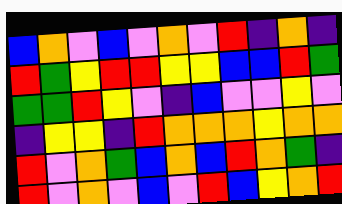[["blue", "orange", "violet", "blue", "violet", "orange", "violet", "red", "indigo", "orange", "indigo"], ["red", "green", "yellow", "red", "red", "yellow", "yellow", "blue", "blue", "red", "green"], ["green", "green", "red", "yellow", "violet", "indigo", "blue", "violet", "violet", "yellow", "violet"], ["indigo", "yellow", "yellow", "indigo", "red", "orange", "orange", "orange", "yellow", "orange", "orange"], ["red", "violet", "orange", "green", "blue", "orange", "blue", "red", "orange", "green", "indigo"], ["red", "violet", "orange", "violet", "blue", "violet", "red", "blue", "yellow", "orange", "red"]]